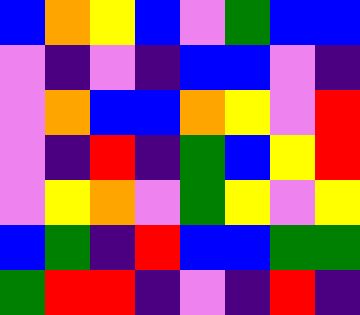[["blue", "orange", "yellow", "blue", "violet", "green", "blue", "blue"], ["violet", "indigo", "violet", "indigo", "blue", "blue", "violet", "indigo"], ["violet", "orange", "blue", "blue", "orange", "yellow", "violet", "red"], ["violet", "indigo", "red", "indigo", "green", "blue", "yellow", "red"], ["violet", "yellow", "orange", "violet", "green", "yellow", "violet", "yellow"], ["blue", "green", "indigo", "red", "blue", "blue", "green", "green"], ["green", "red", "red", "indigo", "violet", "indigo", "red", "indigo"]]